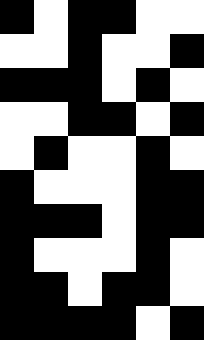[["black", "white", "black", "black", "white", "white"], ["white", "white", "black", "white", "white", "black"], ["black", "black", "black", "white", "black", "white"], ["white", "white", "black", "black", "white", "black"], ["white", "black", "white", "white", "black", "white"], ["black", "white", "white", "white", "black", "black"], ["black", "black", "black", "white", "black", "black"], ["black", "white", "white", "white", "black", "white"], ["black", "black", "white", "black", "black", "white"], ["black", "black", "black", "black", "white", "black"]]